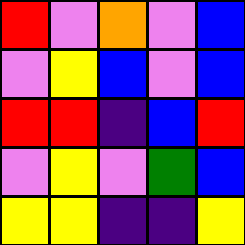[["red", "violet", "orange", "violet", "blue"], ["violet", "yellow", "blue", "violet", "blue"], ["red", "red", "indigo", "blue", "red"], ["violet", "yellow", "violet", "green", "blue"], ["yellow", "yellow", "indigo", "indigo", "yellow"]]